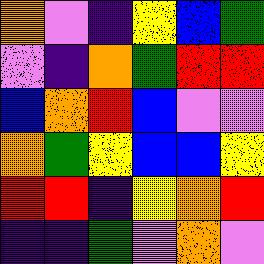[["orange", "violet", "indigo", "yellow", "blue", "green"], ["violet", "indigo", "orange", "green", "red", "red"], ["blue", "orange", "red", "blue", "violet", "violet"], ["orange", "green", "yellow", "blue", "blue", "yellow"], ["red", "red", "indigo", "yellow", "orange", "red"], ["indigo", "indigo", "green", "violet", "orange", "violet"]]